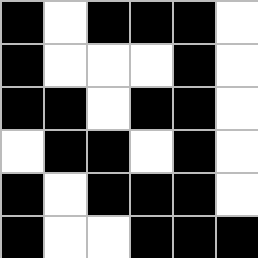[["black", "white", "black", "black", "black", "white"], ["black", "white", "white", "white", "black", "white"], ["black", "black", "white", "black", "black", "white"], ["white", "black", "black", "white", "black", "white"], ["black", "white", "black", "black", "black", "white"], ["black", "white", "white", "black", "black", "black"]]